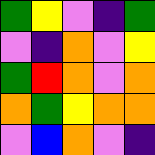[["green", "yellow", "violet", "indigo", "green"], ["violet", "indigo", "orange", "violet", "yellow"], ["green", "red", "orange", "violet", "orange"], ["orange", "green", "yellow", "orange", "orange"], ["violet", "blue", "orange", "violet", "indigo"]]